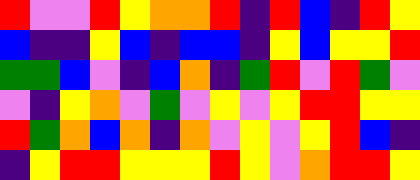[["red", "violet", "violet", "red", "yellow", "orange", "orange", "red", "indigo", "red", "blue", "indigo", "red", "yellow"], ["blue", "indigo", "indigo", "yellow", "blue", "indigo", "blue", "blue", "indigo", "yellow", "blue", "yellow", "yellow", "red"], ["green", "green", "blue", "violet", "indigo", "blue", "orange", "indigo", "green", "red", "violet", "red", "green", "violet"], ["violet", "indigo", "yellow", "orange", "violet", "green", "violet", "yellow", "violet", "yellow", "red", "red", "yellow", "yellow"], ["red", "green", "orange", "blue", "orange", "indigo", "orange", "violet", "yellow", "violet", "yellow", "red", "blue", "indigo"], ["indigo", "yellow", "red", "red", "yellow", "yellow", "yellow", "red", "yellow", "violet", "orange", "red", "red", "yellow"]]